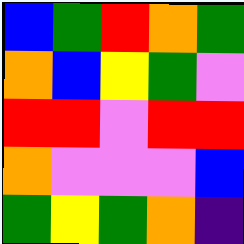[["blue", "green", "red", "orange", "green"], ["orange", "blue", "yellow", "green", "violet"], ["red", "red", "violet", "red", "red"], ["orange", "violet", "violet", "violet", "blue"], ["green", "yellow", "green", "orange", "indigo"]]